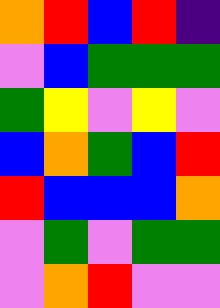[["orange", "red", "blue", "red", "indigo"], ["violet", "blue", "green", "green", "green"], ["green", "yellow", "violet", "yellow", "violet"], ["blue", "orange", "green", "blue", "red"], ["red", "blue", "blue", "blue", "orange"], ["violet", "green", "violet", "green", "green"], ["violet", "orange", "red", "violet", "violet"]]